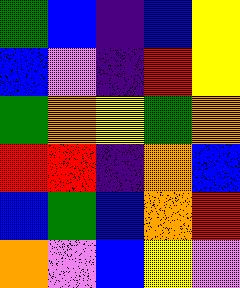[["green", "blue", "indigo", "blue", "yellow"], ["blue", "violet", "indigo", "red", "yellow"], ["green", "orange", "yellow", "green", "orange"], ["red", "red", "indigo", "orange", "blue"], ["blue", "green", "blue", "orange", "red"], ["orange", "violet", "blue", "yellow", "violet"]]